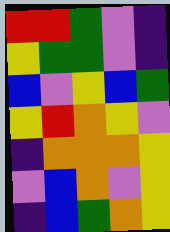[["red", "red", "green", "violet", "indigo"], ["yellow", "green", "green", "violet", "indigo"], ["blue", "violet", "yellow", "blue", "green"], ["yellow", "red", "orange", "yellow", "violet"], ["indigo", "orange", "orange", "orange", "yellow"], ["violet", "blue", "orange", "violet", "yellow"], ["indigo", "blue", "green", "orange", "yellow"]]